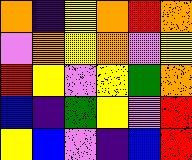[["orange", "indigo", "yellow", "orange", "red", "orange"], ["violet", "orange", "yellow", "orange", "violet", "yellow"], ["red", "yellow", "violet", "yellow", "green", "orange"], ["blue", "indigo", "green", "yellow", "violet", "red"], ["yellow", "blue", "violet", "indigo", "blue", "red"]]